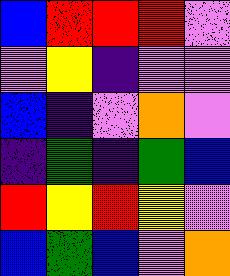[["blue", "red", "red", "red", "violet"], ["violet", "yellow", "indigo", "violet", "violet"], ["blue", "indigo", "violet", "orange", "violet"], ["indigo", "green", "indigo", "green", "blue"], ["red", "yellow", "red", "yellow", "violet"], ["blue", "green", "blue", "violet", "orange"]]